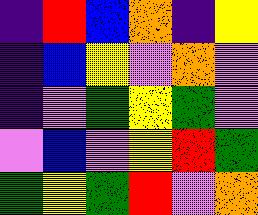[["indigo", "red", "blue", "orange", "indigo", "yellow"], ["indigo", "blue", "yellow", "violet", "orange", "violet"], ["indigo", "violet", "green", "yellow", "green", "violet"], ["violet", "blue", "violet", "yellow", "red", "green"], ["green", "yellow", "green", "red", "violet", "orange"]]